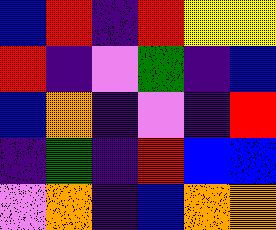[["blue", "red", "indigo", "red", "yellow", "yellow"], ["red", "indigo", "violet", "green", "indigo", "blue"], ["blue", "orange", "indigo", "violet", "indigo", "red"], ["indigo", "green", "indigo", "red", "blue", "blue"], ["violet", "orange", "indigo", "blue", "orange", "orange"]]